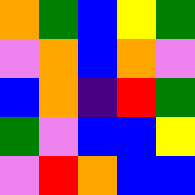[["orange", "green", "blue", "yellow", "green"], ["violet", "orange", "blue", "orange", "violet"], ["blue", "orange", "indigo", "red", "green"], ["green", "violet", "blue", "blue", "yellow"], ["violet", "red", "orange", "blue", "blue"]]